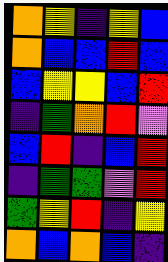[["orange", "yellow", "indigo", "yellow", "blue"], ["orange", "blue", "blue", "red", "blue"], ["blue", "yellow", "yellow", "blue", "red"], ["indigo", "green", "orange", "red", "violet"], ["blue", "red", "indigo", "blue", "red"], ["indigo", "green", "green", "violet", "red"], ["green", "yellow", "red", "indigo", "yellow"], ["orange", "blue", "orange", "blue", "indigo"]]